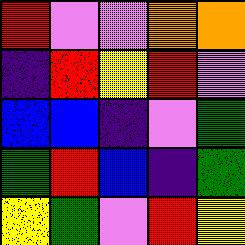[["red", "violet", "violet", "orange", "orange"], ["indigo", "red", "yellow", "red", "violet"], ["blue", "blue", "indigo", "violet", "green"], ["green", "red", "blue", "indigo", "green"], ["yellow", "green", "violet", "red", "yellow"]]